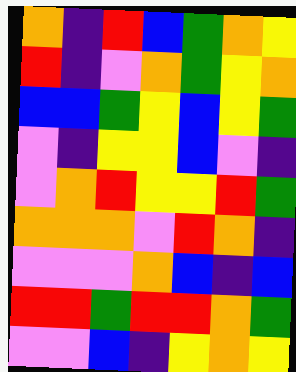[["orange", "indigo", "red", "blue", "green", "orange", "yellow"], ["red", "indigo", "violet", "orange", "green", "yellow", "orange"], ["blue", "blue", "green", "yellow", "blue", "yellow", "green"], ["violet", "indigo", "yellow", "yellow", "blue", "violet", "indigo"], ["violet", "orange", "red", "yellow", "yellow", "red", "green"], ["orange", "orange", "orange", "violet", "red", "orange", "indigo"], ["violet", "violet", "violet", "orange", "blue", "indigo", "blue"], ["red", "red", "green", "red", "red", "orange", "green"], ["violet", "violet", "blue", "indigo", "yellow", "orange", "yellow"]]